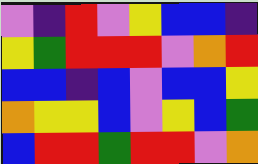[["violet", "indigo", "red", "violet", "yellow", "blue", "blue", "indigo"], ["yellow", "green", "red", "red", "red", "violet", "orange", "red"], ["blue", "blue", "indigo", "blue", "violet", "blue", "blue", "yellow"], ["orange", "yellow", "yellow", "blue", "violet", "yellow", "blue", "green"], ["blue", "red", "red", "green", "red", "red", "violet", "orange"]]